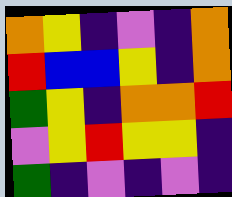[["orange", "yellow", "indigo", "violet", "indigo", "orange"], ["red", "blue", "blue", "yellow", "indigo", "orange"], ["green", "yellow", "indigo", "orange", "orange", "red"], ["violet", "yellow", "red", "yellow", "yellow", "indigo"], ["green", "indigo", "violet", "indigo", "violet", "indigo"]]